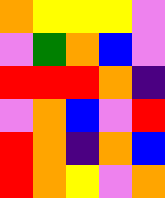[["orange", "yellow", "yellow", "yellow", "violet"], ["violet", "green", "orange", "blue", "violet"], ["red", "red", "red", "orange", "indigo"], ["violet", "orange", "blue", "violet", "red"], ["red", "orange", "indigo", "orange", "blue"], ["red", "orange", "yellow", "violet", "orange"]]